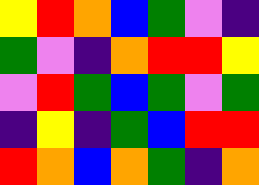[["yellow", "red", "orange", "blue", "green", "violet", "indigo"], ["green", "violet", "indigo", "orange", "red", "red", "yellow"], ["violet", "red", "green", "blue", "green", "violet", "green"], ["indigo", "yellow", "indigo", "green", "blue", "red", "red"], ["red", "orange", "blue", "orange", "green", "indigo", "orange"]]